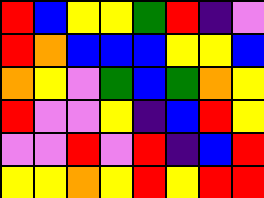[["red", "blue", "yellow", "yellow", "green", "red", "indigo", "violet"], ["red", "orange", "blue", "blue", "blue", "yellow", "yellow", "blue"], ["orange", "yellow", "violet", "green", "blue", "green", "orange", "yellow"], ["red", "violet", "violet", "yellow", "indigo", "blue", "red", "yellow"], ["violet", "violet", "red", "violet", "red", "indigo", "blue", "red"], ["yellow", "yellow", "orange", "yellow", "red", "yellow", "red", "red"]]